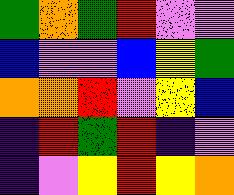[["green", "orange", "green", "red", "violet", "violet"], ["blue", "violet", "violet", "blue", "yellow", "green"], ["orange", "orange", "red", "violet", "yellow", "blue"], ["indigo", "red", "green", "red", "indigo", "violet"], ["indigo", "violet", "yellow", "red", "yellow", "orange"]]